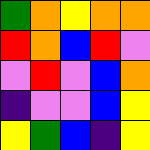[["green", "orange", "yellow", "orange", "orange"], ["red", "orange", "blue", "red", "violet"], ["violet", "red", "violet", "blue", "orange"], ["indigo", "violet", "violet", "blue", "yellow"], ["yellow", "green", "blue", "indigo", "yellow"]]